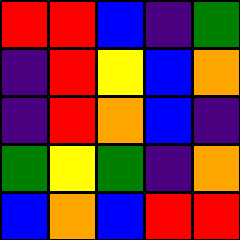[["red", "red", "blue", "indigo", "green"], ["indigo", "red", "yellow", "blue", "orange"], ["indigo", "red", "orange", "blue", "indigo"], ["green", "yellow", "green", "indigo", "orange"], ["blue", "orange", "blue", "red", "red"]]